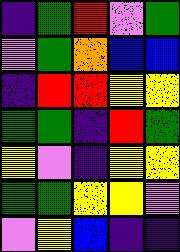[["indigo", "green", "red", "violet", "green"], ["violet", "green", "orange", "blue", "blue"], ["indigo", "red", "red", "yellow", "yellow"], ["green", "green", "indigo", "red", "green"], ["yellow", "violet", "indigo", "yellow", "yellow"], ["green", "green", "yellow", "yellow", "violet"], ["violet", "yellow", "blue", "indigo", "indigo"]]